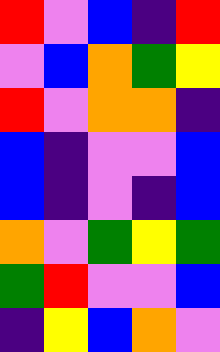[["red", "violet", "blue", "indigo", "red"], ["violet", "blue", "orange", "green", "yellow"], ["red", "violet", "orange", "orange", "indigo"], ["blue", "indigo", "violet", "violet", "blue"], ["blue", "indigo", "violet", "indigo", "blue"], ["orange", "violet", "green", "yellow", "green"], ["green", "red", "violet", "violet", "blue"], ["indigo", "yellow", "blue", "orange", "violet"]]